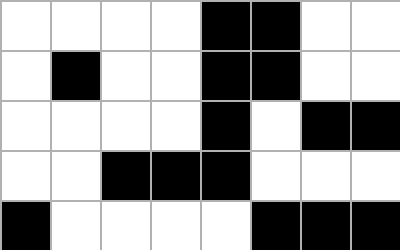[["white", "white", "white", "white", "black", "black", "white", "white"], ["white", "black", "white", "white", "black", "black", "white", "white"], ["white", "white", "white", "white", "black", "white", "black", "black"], ["white", "white", "black", "black", "black", "white", "white", "white"], ["black", "white", "white", "white", "white", "black", "black", "black"]]